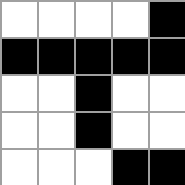[["white", "white", "white", "white", "black"], ["black", "black", "black", "black", "black"], ["white", "white", "black", "white", "white"], ["white", "white", "black", "white", "white"], ["white", "white", "white", "black", "black"]]